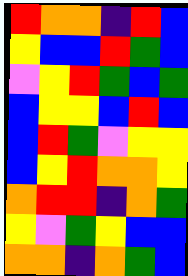[["red", "orange", "orange", "indigo", "red", "blue"], ["yellow", "blue", "blue", "red", "green", "blue"], ["violet", "yellow", "red", "green", "blue", "green"], ["blue", "yellow", "yellow", "blue", "red", "blue"], ["blue", "red", "green", "violet", "yellow", "yellow"], ["blue", "yellow", "red", "orange", "orange", "yellow"], ["orange", "red", "red", "indigo", "orange", "green"], ["yellow", "violet", "green", "yellow", "blue", "blue"], ["orange", "orange", "indigo", "orange", "green", "blue"]]